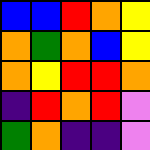[["blue", "blue", "red", "orange", "yellow"], ["orange", "green", "orange", "blue", "yellow"], ["orange", "yellow", "red", "red", "orange"], ["indigo", "red", "orange", "red", "violet"], ["green", "orange", "indigo", "indigo", "violet"]]